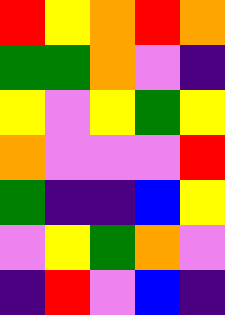[["red", "yellow", "orange", "red", "orange"], ["green", "green", "orange", "violet", "indigo"], ["yellow", "violet", "yellow", "green", "yellow"], ["orange", "violet", "violet", "violet", "red"], ["green", "indigo", "indigo", "blue", "yellow"], ["violet", "yellow", "green", "orange", "violet"], ["indigo", "red", "violet", "blue", "indigo"]]